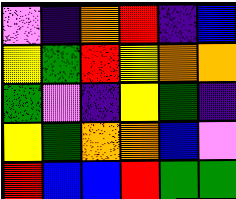[["violet", "indigo", "orange", "red", "indigo", "blue"], ["yellow", "green", "red", "yellow", "orange", "orange"], ["green", "violet", "indigo", "yellow", "green", "indigo"], ["yellow", "green", "orange", "orange", "blue", "violet"], ["red", "blue", "blue", "red", "green", "green"]]